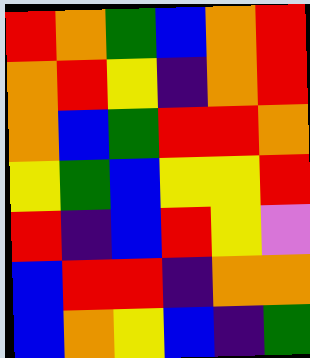[["red", "orange", "green", "blue", "orange", "red"], ["orange", "red", "yellow", "indigo", "orange", "red"], ["orange", "blue", "green", "red", "red", "orange"], ["yellow", "green", "blue", "yellow", "yellow", "red"], ["red", "indigo", "blue", "red", "yellow", "violet"], ["blue", "red", "red", "indigo", "orange", "orange"], ["blue", "orange", "yellow", "blue", "indigo", "green"]]